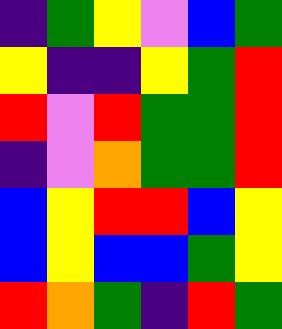[["indigo", "green", "yellow", "violet", "blue", "green"], ["yellow", "indigo", "indigo", "yellow", "green", "red"], ["red", "violet", "red", "green", "green", "red"], ["indigo", "violet", "orange", "green", "green", "red"], ["blue", "yellow", "red", "red", "blue", "yellow"], ["blue", "yellow", "blue", "blue", "green", "yellow"], ["red", "orange", "green", "indigo", "red", "green"]]